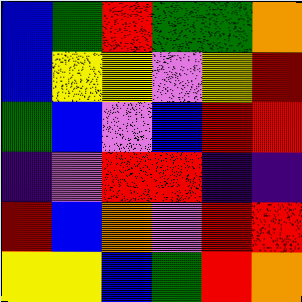[["blue", "green", "red", "green", "green", "orange"], ["blue", "yellow", "yellow", "violet", "yellow", "red"], ["green", "blue", "violet", "blue", "red", "red"], ["indigo", "violet", "red", "red", "indigo", "indigo"], ["red", "blue", "orange", "violet", "red", "red"], ["yellow", "yellow", "blue", "green", "red", "orange"]]